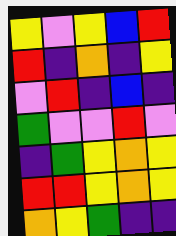[["yellow", "violet", "yellow", "blue", "red"], ["red", "indigo", "orange", "indigo", "yellow"], ["violet", "red", "indigo", "blue", "indigo"], ["green", "violet", "violet", "red", "violet"], ["indigo", "green", "yellow", "orange", "yellow"], ["red", "red", "yellow", "orange", "yellow"], ["orange", "yellow", "green", "indigo", "indigo"]]